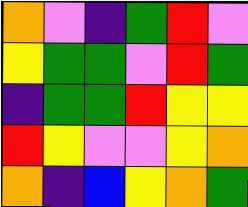[["orange", "violet", "indigo", "green", "red", "violet"], ["yellow", "green", "green", "violet", "red", "green"], ["indigo", "green", "green", "red", "yellow", "yellow"], ["red", "yellow", "violet", "violet", "yellow", "orange"], ["orange", "indigo", "blue", "yellow", "orange", "green"]]